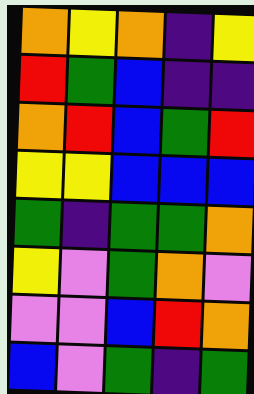[["orange", "yellow", "orange", "indigo", "yellow"], ["red", "green", "blue", "indigo", "indigo"], ["orange", "red", "blue", "green", "red"], ["yellow", "yellow", "blue", "blue", "blue"], ["green", "indigo", "green", "green", "orange"], ["yellow", "violet", "green", "orange", "violet"], ["violet", "violet", "blue", "red", "orange"], ["blue", "violet", "green", "indigo", "green"]]